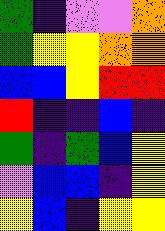[["green", "indigo", "violet", "violet", "orange"], ["green", "yellow", "yellow", "orange", "orange"], ["blue", "blue", "yellow", "red", "red"], ["red", "indigo", "indigo", "blue", "indigo"], ["green", "indigo", "green", "blue", "yellow"], ["violet", "blue", "blue", "indigo", "yellow"], ["yellow", "blue", "indigo", "yellow", "yellow"]]